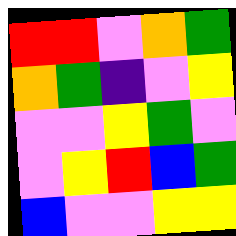[["red", "red", "violet", "orange", "green"], ["orange", "green", "indigo", "violet", "yellow"], ["violet", "violet", "yellow", "green", "violet"], ["violet", "yellow", "red", "blue", "green"], ["blue", "violet", "violet", "yellow", "yellow"]]